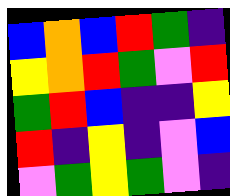[["blue", "orange", "blue", "red", "green", "indigo"], ["yellow", "orange", "red", "green", "violet", "red"], ["green", "red", "blue", "indigo", "indigo", "yellow"], ["red", "indigo", "yellow", "indigo", "violet", "blue"], ["violet", "green", "yellow", "green", "violet", "indigo"]]